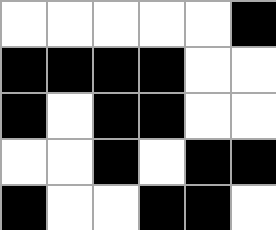[["white", "white", "white", "white", "white", "black"], ["black", "black", "black", "black", "white", "white"], ["black", "white", "black", "black", "white", "white"], ["white", "white", "black", "white", "black", "black"], ["black", "white", "white", "black", "black", "white"]]